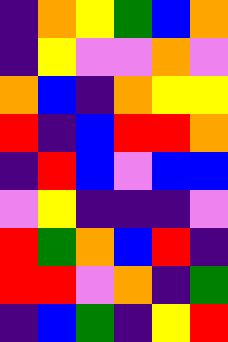[["indigo", "orange", "yellow", "green", "blue", "orange"], ["indigo", "yellow", "violet", "violet", "orange", "violet"], ["orange", "blue", "indigo", "orange", "yellow", "yellow"], ["red", "indigo", "blue", "red", "red", "orange"], ["indigo", "red", "blue", "violet", "blue", "blue"], ["violet", "yellow", "indigo", "indigo", "indigo", "violet"], ["red", "green", "orange", "blue", "red", "indigo"], ["red", "red", "violet", "orange", "indigo", "green"], ["indigo", "blue", "green", "indigo", "yellow", "red"]]